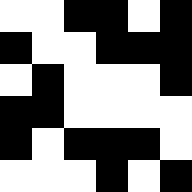[["white", "white", "black", "black", "white", "black"], ["black", "white", "white", "black", "black", "black"], ["white", "black", "white", "white", "white", "black"], ["black", "black", "white", "white", "white", "white"], ["black", "white", "black", "black", "black", "white"], ["white", "white", "white", "black", "white", "black"]]